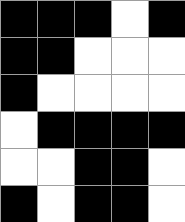[["black", "black", "black", "white", "black"], ["black", "black", "white", "white", "white"], ["black", "white", "white", "white", "white"], ["white", "black", "black", "black", "black"], ["white", "white", "black", "black", "white"], ["black", "white", "black", "black", "white"]]